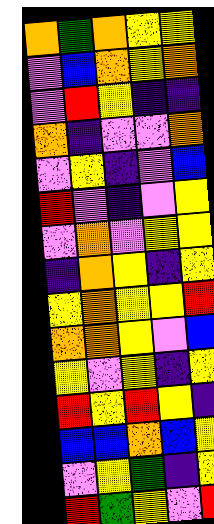[["orange", "green", "orange", "yellow", "yellow"], ["violet", "blue", "orange", "yellow", "orange"], ["violet", "red", "yellow", "indigo", "indigo"], ["orange", "indigo", "violet", "violet", "orange"], ["violet", "yellow", "indigo", "violet", "blue"], ["red", "violet", "indigo", "violet", "yellow"], ["violet", "orange", "violet", "yellow", "yellow"], ["indigo", "orange", "yellow", "indigo", "yellow"], ["yellow", "orange", "yellow", "yellow", "red"], ["orange", "orange", "yellow", "violet", "blue"], ["yellow", "violet", "yellow", "indigo", "yellow"], ["red", "yellow", "red", "yellow", "indigo"], ["blue", "blue", "orange", "blue", "yellow"], ["violet", "yellow", "green", "indigo", "yellow"], ["red", "green", "yellow", "violet", "red"]]